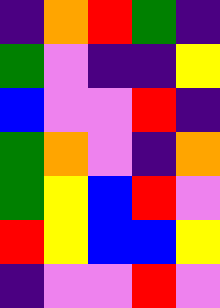[["indigo", "orange", "red", "green", "indigo"], ["green", "violet", "indigo", "indigo", "yellow"], ["blue", "violet", "violet", "red", "indigo"], ["green", "orange", "violet", "indigo", "orange"], ["green", "yellow", "blue", "red", "violet"], ["red", "yellow", "blue", "blue", "yellow"], ["indigo", "violet", "violet", "red", "violet"]]